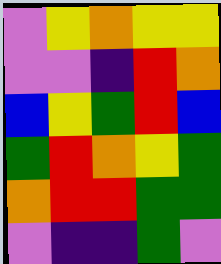[["violet", "yellow", "orange", "yellow", "yellow"], ["violet", "violet", "indigo", "red", "orange"], ["blue", "yellow", "green", "red", "blue"], ["green", "red", "orange", "yellow", "green"], ["orange", "red", "red", "green", "green"], ["violet", "indigo", "indigo", "green", "violet"]]